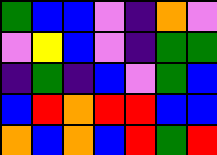[["green", "blue", "blue", "violet", "indigo", "orange", "violet"], ["violet", "yellow", "blue", "violet", "indigo", "green", "green"], ["indigo", "green", "indigo", "blue", "violet", "green", "blue"], ["blue", "red", "orange", "red", "red", "blue", "blue"], ["orange", "blue", "orange", "blue", "red", "green", "red"]]